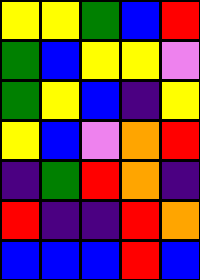[["yellow", "yellow", "green", "blue", "red"], ["green", "blue", "yellow", "yellow", "violet"], ["green", "yellow", "blue", "indigo", "yellow"], ["yellow", "blue", "violet", "orange", "red"], ["indigo", "green", "red", "orange", "indigo"], ["red", "indigo", "indigo", "red", "orange"], ["blue", "blue", "blue", "red", "blue"]]